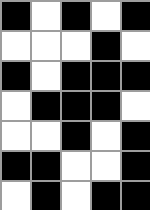[["black", "white", "black", "white", "black"], ["white", "white", "white", "black", "white"], ["black", "white", "black", "black", "black"], ["white", "black", "black", "black", "white"], ["white", "white", "black", "white", "black"], ["black", "black", "white", "white", "black"], ["white", "black", "white", "black", "black"]]